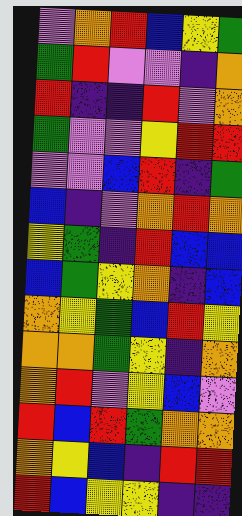[["violet", "orange", "red", "blue", "yellow", "green"], ["green", "red", "violet", "violet", "indigo", "orange"], ["red", "indigo", "indigo", "red", "violet", "orange"], ["green", "violet", "violet", "yellow", "red", "red"], ["violet", "violet", "blue", "red", "indigo", "green"], ["blue", "indigo", "violet", "orange", "red", "orange"], ["yellow", "green", "indigo", "red", "blue", "blue"], ["blue", "green", "yellow", "orange", "indigo", "blue"], ["orange", "yellow", "green", "blue", "red", "yellow"], ["orange", "orange", "green", "yellow", "indigo", "orange"], ["orange", "red", "violet", "yellow", "blue", "violet"], ["red", "blue", "red", "green", "orange", "orange"], ["orange", "yellow", "blue", "indigo", "red", "red"], ["red", "blue", "yellow", "yellow", "indigo", "indigo"]]